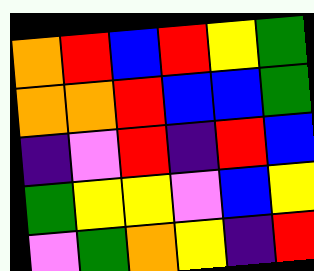[["orange", "red", "blue", "red", "yellow", "green"], ["orange", "orange", "red", "blue", "blue", "green"], ["indigo", "violet", "red", "indigo", "red", "blue"], ["green", "yellow", "yellow", "violet", "blue", "yellow"], ["violet", "green", "orange", "yellow", "indigo", "red"]]